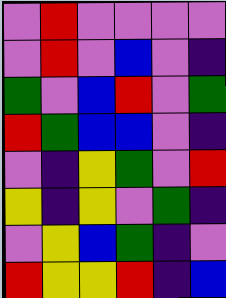[["violet", "red", "violet", "violet", "violet", "violet"], ["violet", "red", "violet", "blue", "violet", "indigo"], ["green", "violet", "blue", "red", "violet", "green"], ["red", "green", "blue", "blue", "violet", "indigo"], ["violet", "indigo", "yellow", "green", "violet", "red"], ["yellow", "indigo", "yellow", "violet", "green", "indigo"], ["violet", "yellow", "blue", "green", "indigo", "violet"], ["red", "yellow", "yellow", "red", "indigo", "blue"]]